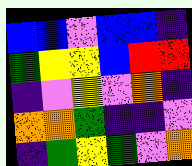[["blue", "blue", "violet", "blue", "blue", "indigo"], ["green", "yellow", "yellow", "blue", "red", "red"], ["indigo", "violet", "yellow", "violet", "orange", "indigo"], ["orange", "orange", "green", "indigo", "indigo", "violet"], ["indigo", "green", "yellow", "green", "violet", "orange"]]